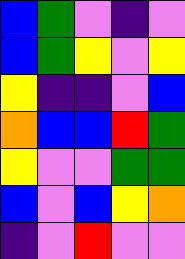[["blue", "green", "violet", "indigo", "violet"], ["blue", "green", "yellow", "violet", "yellow"], ["yellow", "indigo", "indigo", "violet", "blue"], ["orange", "blue", "blue", "red", "green"], ["yellow", "violet", "violet", "green", "green"], ["blue", "violet", "blue", "yellow", "orange"], ["indigo", "violet", "red", "violet", "violet"]]